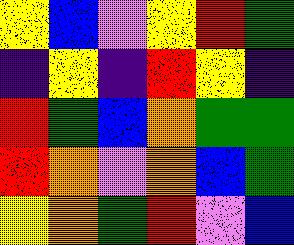[["yellow", "blue", "violet", "yellow", "red", "green"], ["indigo", "yellow", "indigo", "red", "yellow", "indigo"], ["red", "green", "blue", "orange", "green", "green"], ["red", "orange", "violet", "orange", "blue", "green"], ["yellow", "orange", "green", "red", "violet", "blue"]]